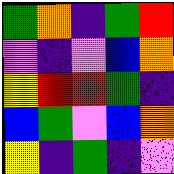[["green", "orange", "indigo", "green", "red"], ["violet", "indigo", "violet", "blue", "orange"], ["yellow", "red", "red", "green", "indigo"], ["blue", "green", "violet", "blue", "orange"], ["yellow", "indigo", "green", "indigo", "violet"]]